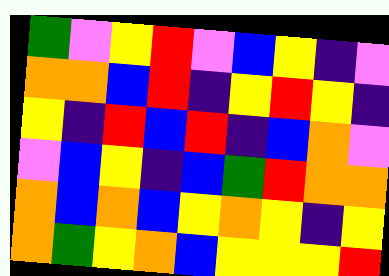[["green", "violet", "yellow", "red", "violet", "blue", "yellow", "indigo", "violet"], ["orange", "orange", "blue", "red", "indigo", "yellow", "red", "yellow", "indigo"], ["yellow", "indigo", "red", "blue", "red", "indigo", "blue", "orange", "violet"], ["violet", "blue", "yellow", "indigo", "blue", "green", "red", "orange", "orange"], ["orange", "blue", "orange", "blue", "yellow", "orange", "yellow", "indigo", "yellow"], ["orange", "green", "yellow", "orange", "blue", "yellow", "yellow", "yellow", "red"]]